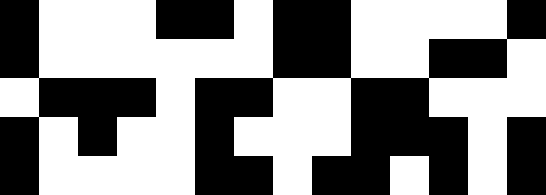[["black", "white", "white", "white", "black", "black", "white", "black", "black", "white", "white", "white", "white", "black"], ["black", "white", "white", "white", "white", "white", "white", "black", "black", "white", "white", "black", "black", "white"], ["white", "black", "black", "black", "white", "black", "black", "white", "white", "black", "black", "white", "white", "white"], ["black", "white", "black", "white", "white", "black", "white", "white", "white", "black", "black", "black", "white", "black"], ["black", "white", "white", "white", "white", "black", "black", "white", "black", "black", "white", "black", "white", "black"]]